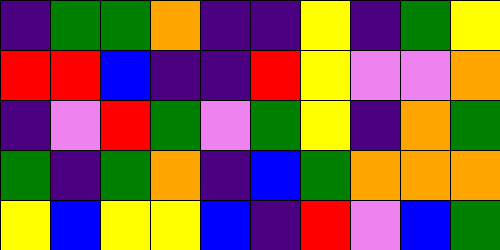[["indigo", "green", "green", "orange", "indigo", "indigo", "yellow", "indigo", "green", "yellow"], ["red", "red", "blue", "indigo", "indigo", "red", "yellow", "violet", "violet", "orange"], ["indigo", "violet", "red", "green", "violet", "green", "yellow", "indigo", "orange", "green"], ["green", "indigo", "green", "orange", "indigo", "blue", "green", "orange", "orange", "orange"], ["yellow", "blue", "yellow", "yellow", "blue", "indigo", "red", "violet", "blue", "green"]]